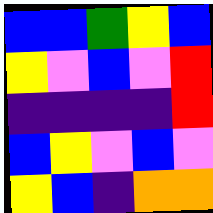[["blue", "blue", "green", "yellow", "blue"], ["yellow", "violet", "blue", "violet", "red"], ["indigo", "indigo", "indigo", "indigo", "red"], ["blue", "yellow", "violet", "blue", "violet"], ["yellow", "blue", "indigo", "orange", "orange"]]